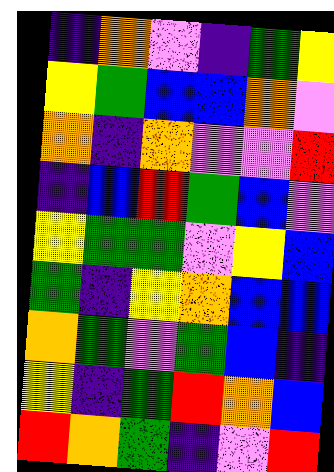[["indigo", "orange", "violet", "indigo", "green", "yellow"], ["yellow", "green", "blue", "blue", "orange", "violet"], ["orange", "indigo", "orange", "violet", "violet", "red"], ["indigo", "blue", "red", "green", "blue", "violet"], ["yellow", "green", "green", "violet", "yellow", "blue"], ["green", "indigo", "yellow", "orange", "blue", "blue"], ["orange", "green", "violet", "green", "blue", "indigo"], ["yellow", "indigo", "green", "red", "orange", "blue"], ["red", "orange", "green", "indigo", "violet", "red"]]